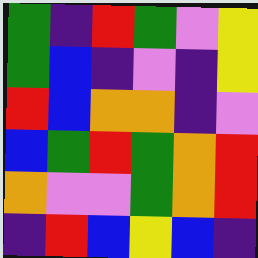[["green", "indigo", "red", "green", "violet", "yellow"], ["green", "blue", "indigo", "violet", "indigo", "yellow"], ["red", "blue", "orange", "orange", "indigo", "violet"], ["blue", "green", "red", "green", "orange", "red"], ["orange", "violet", "violet", "green", "orange", "red"], ["indigo", "red", "blue", "yellow", "blue", "indigo"]]